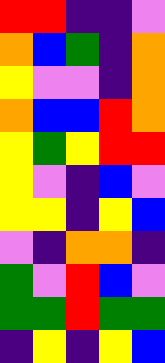[["red", "red", "indigo", "indigo", "violet"], ["orange", "blue", "green", "indigo", "orange"], ["yellow", "violet", "violet", "indigo", "orange"], ["orange", "blue", "blue", "red", "orange"], ["yellow", "green", "yellow", "red", "red"], ["yellow", "violet", "indigo", "blue", "violet"], ["yellow", "yellow", "indigo", "yellow", "blue"], ["violet", "indigo", "orange", "orange", "indigo"], ["green", "violet", "red", "blue", "violet"], ["green", "green", "red", "green", "green"], ["indigo", "yellow", "indigo", "yellow", "blue"]]